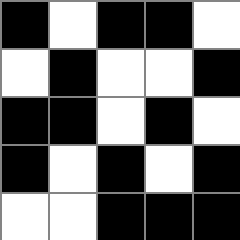[["black", "white", "black", "black", "white"], ["white", "black", "white", "white", "black"], ["black", "black", "white", "black", "white"], ["black", "white", "black", "white", "black"], ["white", "white", "black", "black", "black"]]